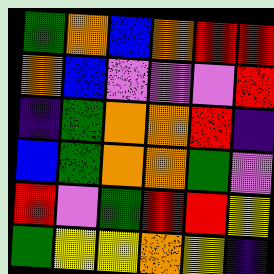[["green", "orange", "blue", "orange", "red", "red"], ["orange", "blue", "violet", "violet", "violet", "red"], ["indigo", "green", "orange", "orange", "red", "indigo"], ["blue", "green", "orange", "orange", "green", "violet"], ["red", "violet", "green", "red", "red", "yellow"], ["green", "yellow", "yellow", "orange", "yellow", "indigo"]]